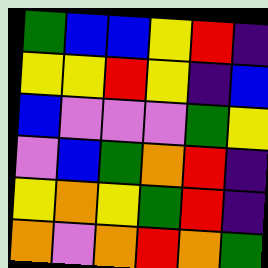[["green", "blue", "blue", "yellow", "red", "indigo"], ["yellow", "yellow", "red", "yellow", "indigo", "blue"], ["blue", "violet", "violet", "violet", "green", "yellow"], ["violet", "blue", "green", "orange", "red", "indigo"], ["yellow", "orange", "yellow", "green", "red", "indigo"], ["orange", "violet", "orange", "red", "orange", "green"]]